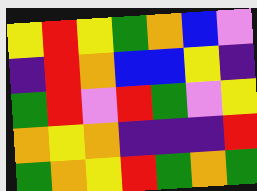[["yellow", "red", "yellow", "green", "orange", "blue", "violet"], ["indigo", "red", "orange", "blue", "blue", "yellow", "indigo"], ["green", "red", "violet", "red", "green", "violet", "yellow"], ["orange", "yellow", "orange", "indigo", "indigo", "indigo", "red"], ["green", "orange", "yellow", "red", "green", "orange", "green"]]